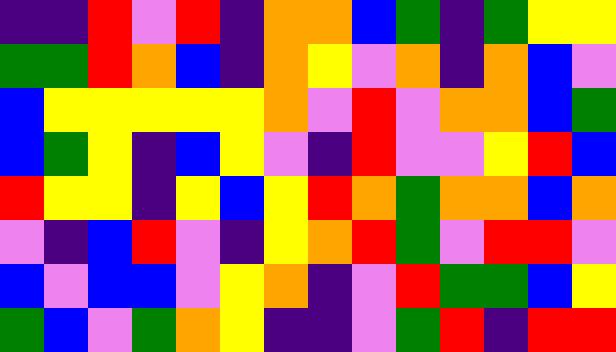[["indigo", "indigo", "red", "violet", "red", "indigo", "orange", "orange", "blue", "green", "indigo", "green", "yellow", "yellow"], ["green", "green", "red", "orange", "blue", "indigo", "orange", "yellow", "violet", "orange", "indigo", "orange", "blue", "violet"], ["blue", "yellow", "yellow", "yellow", "yellow", "yellow", "orange", "violet", "red", "violet", "orange", "orange", "blue", "green"], ["blue", "green", "yellow", "indigo", "blue", "yellow", "violet", "indigo", "red", "violet", "violet", "yellow", "red", "blue"], ["red", "yellow", "yellow", "indigo", "yellow", "blue", "yellow", "red", "orange", "green", "orange", "orange", "blue", "orange"], ["violet", "indigo", "blue", "red", "violet", "indigo", "yellow", "orange", "red", "green", "violet", "red", "red", "violet"], ["blue", "violet", "blue", "blue", "violet", "yellow", "orange", "indigo", "violet", "red", "green", "green", "blue", "yellow"], ["green", "blue", "violet", "green", "orange", "yellow", "indigo", "indigo", "violet", "green", "red", "indigo", "red", "red"]]